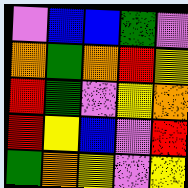[["violet", "blue", "blue", "green", "violet"], ["orange", "green", "orange", "red", "yellow"], ["red", "green", "violet", "yellow", "orange"], ["red", "yellow", "blue", "violet", "red"], ["green", "orange", "yellow", "violet", "yellow"]]